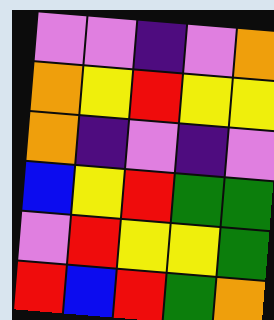[["violet", "violet", "indigo", "violet", "orange"], ["orange", "yellow", "red", "yellow", "yellow"], ["orange", "indigo", "violet", "indigo", "violet"], ["blue", "yellow", "red", "green", "green"], ["violet", "red", "yellow", "yellow", "green"], ["red", "blue", "red", "green", "orange"]]